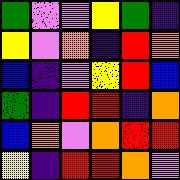[["green", "violet", "violet", "yellow", "green", "indigo"], ["yellow", "violet", "orange", "indigo", "red", "orange"], ["blue", "indigo", "violet", "yellow", "red", "blue"], ["green", "indigo", "red", "red", "indigo", "orange"], ["blue", "orange", "violet", "orange", "red", "red"], ["yellow", "indigo", "red", "red", "orange", "violet"]]